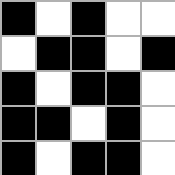[["black", "white", "black", "white", "white"], ["white", "black", "black", "white", "black"], ["black", "white", "black", "black", "white"], ["black", "black", "white", "black", "white"], ["black", "white", "black", "black", "white"]]